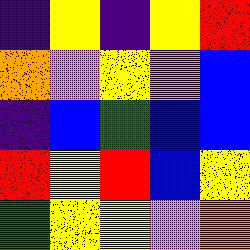[["indigo", "yellow", "indigo", "yellow", "red"], ["orange", "violet", "yellow", "violet", "blue"], ["indigo", "blue", "green", "blue", "blue"], ["red", "yellow", "red", "blue", "yellow"], ["green", "yellow", "yellow", "violet", "orange"]]